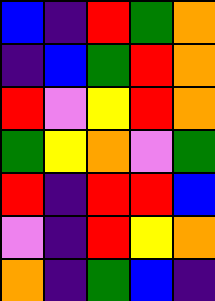[["blue", "indigo", "red", "green", "orange"], ["indigo", "blue", "green", "red", "orange"], ["red", "violet", "yellow", "red", "orange"], ["green", "yellow", "orange", "violet", "green"], ["red", "indigo", "red", "red", "blue"], ["violet", "indigo", "red", "yellow", "orange"], ["orange", "indigo", "green", "blue", "indigo"]]